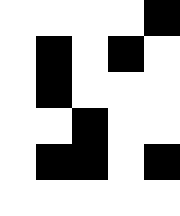[["white", "white", "white", "white", "black"], ["white", "black", "white", "black", "white"], ["white", "black", "white", "white", "white"], ["white", "white", "black", "white", "white"], ["white", "black", "black", "white", "black"], ["white", "white", "white", "white", "white"]]